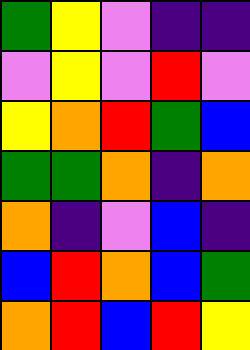[["green", "yellow", "violet", "indigo", "indigo"], ["violet", "yellow", "violet", "red", "violet"], ["yellow", "orange", "red", "green", "blue"], ["green", "green", "orange", "indigo", "orange"], ["orange", "indigo", "violet", "blue", "indigo"], ["blue", "red", "orange", "blue", "green"], ["orange", "red", "blue", "red", "yellow"]]